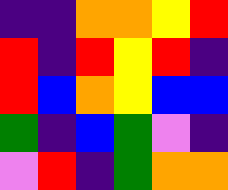[["indigo", "indigo", "orange", "orange", "yellow", "red"], ["red", "indigo", "red", "yellow", "red", "indigo"], ["red", "blue", "orange", "yellow", "blue", "blue"], ["green", "indigo", "blue", "green", "violet", "indigo"], ["violet", "red", "indigo", "green", "orange", "orange"]]